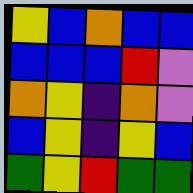[["yellow", "blue", "orange", "blue", "blue"], ["blue", "blue", "blue", "red", "violet"], ["orange", "yellow", "indigo", "orange", "violet"], ["blue", "yellow", "indigo", "yellow", "blue"], ["green", "yellow", "red", "green", "green"]]